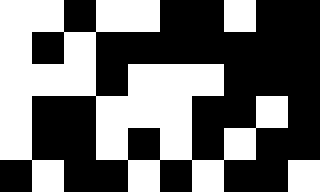[["white", "white", "black", "white", "white", "black", "black", "white", "black", "black"], ["white", "black", "white", "black", "black", "black", "black", "black", "black", "black"], ["white", "white", "white", "black", "white", "white", "white", "black", "black", "black"], ["white", "black", "black", "white", "white", "white", "black", "black", "white", "black"], ["white", "black", "black", "white", "black", "white", "black", "white", "black", "black"], ["black", "white", "black", "black", "white", "black", "white", "black", "black", "white"]]